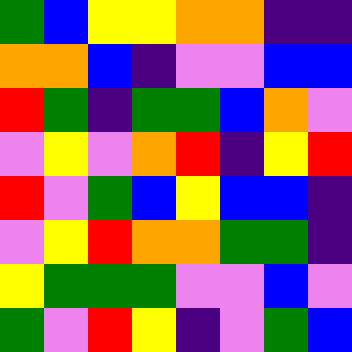[["green", "blue", "yellow", "yellow", "orange", "orange", "indigo", "indigo"], ["orange", "orange", "blue", "indigo", "violet", "violet", "blue", "blue"], ["red", "green", "indigo", "green", "green", "blue", "orange", "violet"], ["violet", "yellow", "violet", "orange", "red", "indigo", "yellow", "red"], ["red", "violet", "green", "blue", "yellow", "blue", "blue", "indigo"], ["violet", "yellow", "red", "orange", "orange", "green", "green", "indigo"], ["yellow", "green", "green", "green", "violet", "violet", "blue", "violet"], ["green", "violet", "red", "yellow", "indigo", "violet", "green", "blue"]]